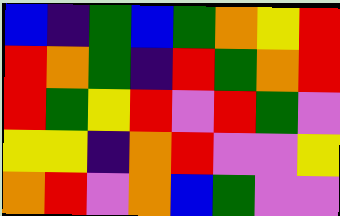[["blue", "indigo", "green", "blue", "green", "orange", "yellow", "red"], ["red", "orange", "green", "indigo", "red", "green", "orange", "red"], ["red", "green", "yellow", "red", "violet", "red", "green", "violet"], ["yellow", "yellow", "indigo", "orange", "red", "violet", "violet", "yellow"], ["orange", "red", "violet", "orange", "blue", "green", "violet", "violet"]]